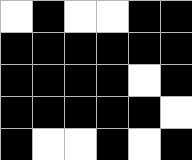[["white", "black", "white", "white", "black", "black"], ["black", "black", "black", "black", "black", "black"], ["black", "black", "black", "black", "white", "black"], ["black", "black", "black", "black", "black", "white"], ["black", "white", "white", "black", "white", "black"]]